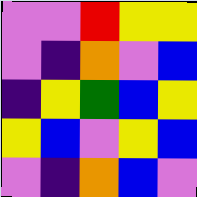[["violet", "violet", "red", "yellow", "yellow"], ["violet", "indigo", "orange", "violet", "blue"], ["indigo", "yellow", "green", "blue", "yellow"], ["yellow", "blue", "violet", "yellow", "blue"], ["violet", "indigo", "orange", "blue", "violet"]]